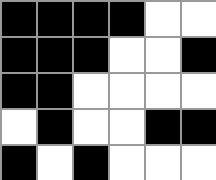[["black", "black", "black", "black", "white", "white"], ["black", "black", "black", "white", "white", "black"], ["black", "black", "white", "white", "white", "white"], ["white", "black", "white", "white", "black", "black"], ["black", "white", "black", "white", "white", "white"]]